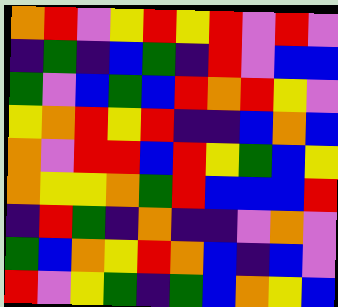[["orange", "red", "violet", "yellow", "red", "yellow", "red", "violet", "red", "violet"], ["indigo", "green", "indigo", "blue", "green", "indigo", "red", "violet", "blue", "blue"], ["green", "violet", "blue", "green", "blue", "red", "orange", "red", "yellow", "violet"], ["yellow", "orange", "red", "yellow", "red", "indigo", "indigo", "blue", "orange", "blue"], ["orange", "violet", "red", "red", "blue", "red", "yellow", "green", "blue", "yellow"], ["orange", "yellow", "yellow", "orange", "green", "red", "blue", "blue", "blue", "red"], ["indigo", "red", "green", "indigo", "orange", "indigo", "indigo", "violet", "orange", "violet"], ["green", "blue", "orange", "yellow", "red", "orange", "blue", "indigo", "blue", "violet"], ["red", "violet", "yellow", "green", "indigo", "green", "blue", "orange", "yellow", "blue"]]